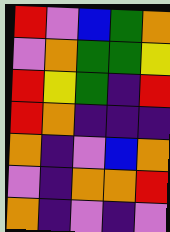[["red", "violet", "blue", "green", "orange"], ["violet", "orange", "green", "green", "yellow"], ["red", "yellow", "green", "indigo", "red"], ["red", "orange", "indigo", "indigo", "indigo"], ["orange", "indigo", "violet", "blue", "orange"], ["violet", "indigo", "orange", "orange", "red"], ["orange", "indigo", "violet", "indigo", "violet"]]